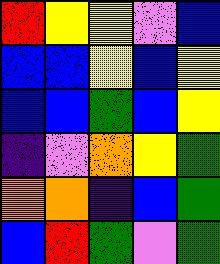[["red", "yellow", "yellow", "violet", "blue"], ["blue", "blue", "yellow", "blue", "yellow"], ["blue", "blue", "green", "blue", "yellow"], ["indigo", "violet", "orange", "yellow", "green"], ["orange", "orange", "indigo", "blue", "green"], ["blue", "red", "green", "violet", "green"]]